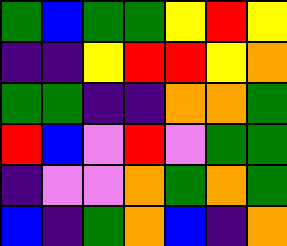[["green", "blue", "green", "green", "yellow", "red", "yellow"], ["indigo", "indigo", "yellow", "red", "red", "yellow", "orange"], ["green", "green", "indigo", "indigo", "orange", "orange", "green"], ["red", "blue", "violet", "red", "violet", "green", "green"], ["indigo", "violet", "violet", "orange", "green", "orange", "green"], ["blue", "indigo", "green", "orange", "blue", "indigo", "orange"]]